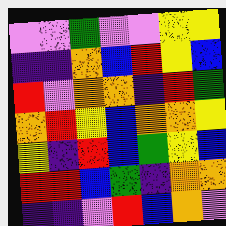[["violet", "violet", "green", "violet", "violet", "yellow", "yellow"], ["indigo", "indigo", "orange", "blue", "red", "yellow", "blue"], ["red", "violet", "orange", "orange", "indigo", "red", "green"], ["orange", "red", "yellow", "blue", "orange", "orange", "yellow"], ["yellow", "indigo", "red", "blue", "green", "yellow", "blue"], ["red", "red", "blue", "green", "indigo", "orange", "orange"], ["indigo", "indigo", "violet", "red", "blue", "orange", "violet"]]